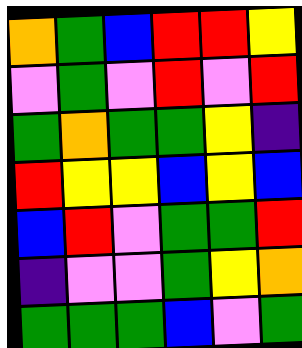[["orange", "green", "blue", "red", "red", "yellow"], ["violet", "green", "violet", "red", "violet", "red"], ["green", "orange", "green", "green", "yellow", "indigo"], ["red", "yellow", "yellow", "blue", "yellow", "blue"], ["blue", "red", "violet", "green", "green", "red"], ["indigo", "violet", "violet", "green", "yellow", "orange"], ["green", "green", "green", "blue", "violet", "green"]]